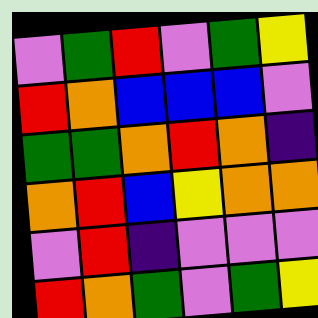[["violet", "green", "red", "violet", "green", "yellow"], ["red", "orange", "blue", "blue", "blue", "violet"], ["green", "green", "orange", "red", "orange", "indigo"], ["orange", "red", "blue", "yellow", "orange", "orange"], ["violet", "red", "indigo", "violet", "violet", "violet"], ["red", "orange", "green", "violet", "green", "yellow"]]